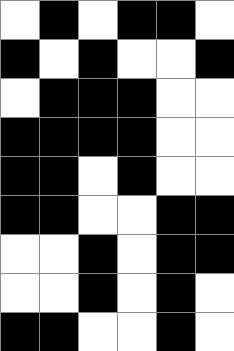[["white", "black", "white", "black", "black", "white"], ["black", "white", "black", "white", "white", "black"], ["white", "black", "black", "black", "white", "white"], ["black", "black", "black", "black", "white", "white"], ["black", "black", "white", "black", "white", "white"], ["black", "black", "white", "white", "black", "black"], ["white", "white", "black", "white", "black", "black"], ["white", "white", "black", "white", "black", "white"], ["black", "black", "white", "white", "black", "white"]]